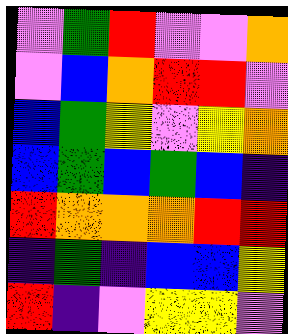[["violet", "green", "red", "violet", "violet", "orange"], ["violet", "blue", "orange", "red", "red", "violet"], ["blue", "green", "yellow", "violet", "yellow", "orange"], ["blue", "green", "blue", "green", "blue", "indigo"], ["red", "orange", "orange", "orange", "red", "red"], ["indigo", "green", "indigo", "blue", "blue", "yellow"], ["red", "indigo", "violet", "yellow", "yellow", "violet"]]